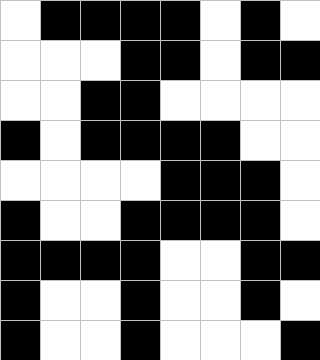[["white", "black", "black", "black", "black", "white", "black", "white"], ["white", "white", "white", "black", "black", "white", "black", "black"], ["white", "white", "black", "black", "white", "white", "white", "white"], ["black", "white", "black", "black", "black", "black", "white", "white"], ["white", "white", "white", "white", "black", "black", "black", "white"], ["black", "white", "white", "black", "black", "black", "black", "white"], ["black", "black", "black", "black", "white", "white", "black", "black"], ["black", "white", "white", "black", "white", "white", "black", "white"], ["black", "white", "white", "black", "white", "white", "white", "black"]]